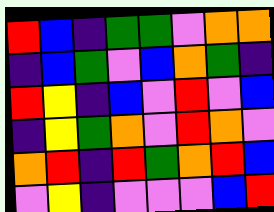[["red", "blue", "indigo", "green", "green", "violet", "orange", "orange"], ["indigo", "blue", "green", "violet", "blue", "orange", "green", "indigo"], ["red", "yellow", "indigo", "blue", "violet", "red", "violet", "blue"], ["indigo", "yellow", "green", "orange", "violet", "red", "orange", "violet"], ["orange", "red", "indigo", "red", "green", "orange", "red", "blue"], ["violet", "yellow", "indigo", "violet", "violet", "violet", "blue", "red"]]